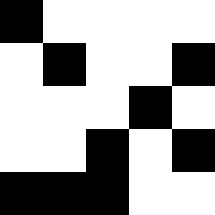[["black", "white", "white", "white", "white"], ["white", "black", "white", "white", "black"], ["white", "white", "white", "black", "white"], ["white", "white", "black", "white", "black"], ["black", "black", "black", "white", "white"]]